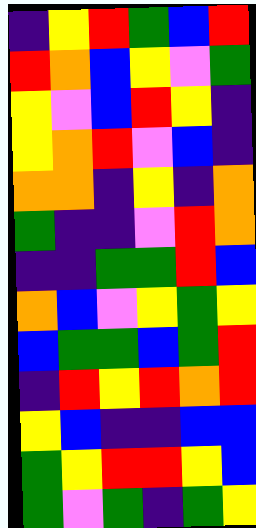[["indigo", "yellow", "red", "green", "blue", "red"], ["red", "orange", "blue", "yellow", "violet", "green"], ["yellow", "violet", "blue", "red", "yellow", "indigo"], ["yellow", "orange", "red", "violet", "blue", "indigo"], ["orange", "orange", "indigo", "yellow", "indigo", "orange"], ["green", "indigo", "indigo", "violet", "red", "orange"], ["indigo", "indigo", "green", "green", "red", "blue"], ["orange", "blue", "violet", "yellow", "green", "yellow"], ["blue", "green", "green", "blue", "green", "red"], ["indigo", "red", "yellow", "red", "orange", "red"], ["yellow", "blue", "indigo", "indigo", "blue", "blue"], ["green", "yellow", "red", "red", "yellow", "blue"], ["green", "violet", "green", "indigo", "green", "yellow"]]